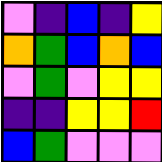[["violet", "indigo", "blue", "indigo", "yellow"], ["orange", "green", "blue", "orange", "blue"], ["violet", "green", "violet", "yellow", "yellow"], ["indigo", "indigo", "yellow", "yellow", "red"], ["blue", "green", "violet", "violet", "violet"]]